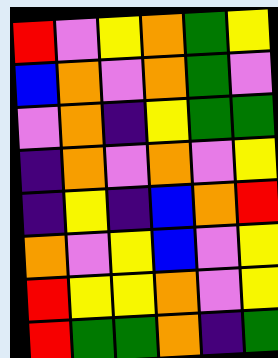[["red", "violet", "yellow", "orange", "green", "yellow"], ["blue", "orange", "violet", "orange", "green", "violet"], ["violet", "orange", "indigo", "yellow", "green", "green"], ["indigo", "orange", "violet", "orange", "violet", "yellow"], ["indigo", "yellow", "indigo", "blue", "orange", "red"], ["orange", "violet", "yellow", "blue", "violet", "yellow"], ["red", "yellow", "yellow", "orange", "violet", "yellow"], ["red", "green", "green", "orange", "indigo", "green"]]